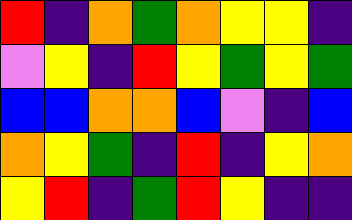[["red", "indigo", "orange", "green", "orange", "yellow", "yellow", "indigo"], ["violet", "yellow", "indigo", "red", "yellow", "green", "yellow", "green"], ["blue", "blue", "orange", "orange", "blue", "violet", "indigo", "blue"], ["orange", "yellow", "green", "indigo", "red", "indigo", "yellow", "orange"], ["yellow", "red", "indigo", "green", "red", "yellow", "indigo", "indigo"]]